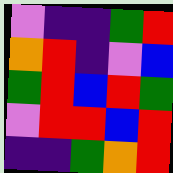[["violet", "indigo", "indigo", "green", "red"], ["orange", "red", "indigo", "violet", "blue"], ["green", "red", "blue", "red", "green"], ["violet", "red", "red", "blue", "red"], ["indigo", "indigo", "green", "orange", "red"]]